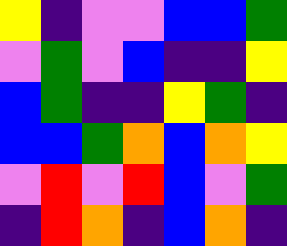[["yellow", "indigo", "violet", "violet", "blue", "blue", "green"], ["violet", "green", "violet", "blue", "indigo", "indigo", "yellow"], ["blue", "green", "indigo", "indigo", "yellow", "green", "indigo"], ["blue", "blue", "green", "orange", "blue", "orange", "yellow"], ["violet", "red", "violet", "red", "blue", "violet", "green"], ["indigo", "red", "orange", "indigo", "blue", "orange", "indigo"]]